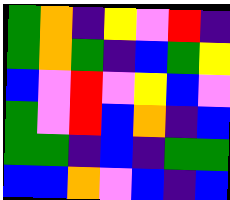[["green", "orange", "indigo", "yellow", "violet", "red", "indigo"], ["green", "orange", "green", "indigo", "blue", "green", "yellow"], ["blue", "violet", "red", "violet", "yellow", "blue", "violet"], ["green", "violet", "red", "blue", "orange", "indigo", "blue"], ["green", "green", "indigo", "blue", "indigo", "green", "green"], ["blue", "blue", "orange", "violet", "blue", "indigo", "blue"]]